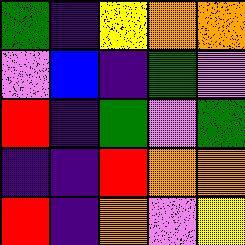[["green", "indigo", "yellow", "orange", "orange"], ["violet", "blue", "indigo", "green", "violet"], ["red", "indigo", "green", "violet", "green"], ["indigo", "indigo", "red", "orange", "orange"], ["red", "indigo", "orange", "violet", "yellow"]]